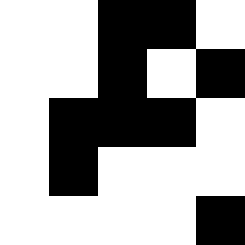[["white", "white", "black", "black", "white"], ["white", "white", "black", "white", "black"], ["white", "black", "black", "black", "white"], ["white", "black", "white", "white", "white"], ["white", "white", "white", "white", "black"]]